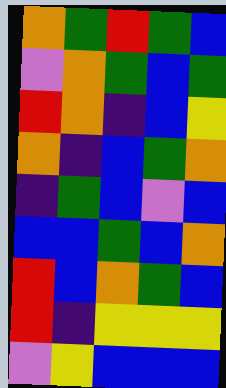[["orange", "green", "red", "green", "blue"], ["violet", "orange", "green", "blue", "green"], ["red", "orange", "indigo", "blue", "yellow"], ["orange", "indigo", "blue", "green", "orange"], ["indigo", "green", "blue", "violet", "blue"], ["blue", "blue", "green", "blue", "orange"], ["red", "blue", "orange", "green", "blue"], ["red", "indigo", "yellow", "yellow", "yellow"], ["violet", "yellow", "blue", "blue", "blue"]]